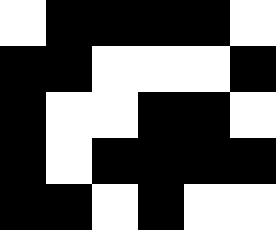[["white", "black", "black", "black", "black", "white"], ["black", "black", "white", "white", "white", "black"], ["black", "white", "white", "black", "black", "white"], ["black", "white", "black", "black", "black", "black"], ["black", "black", "white", "black", "white", "white"]]